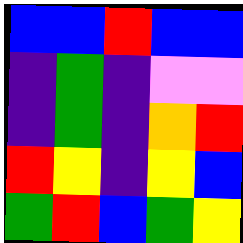[["blue", "blue", "red", "blue", "blue"], ["indigo", "green", "indigo", "violet", "violet"], ["indigo", "green", "indigo", "orange", "red"], ["red", "yellow", "indigo", "yellow", "blue"], ["green", "red", "blue", "green", "yellow"]]